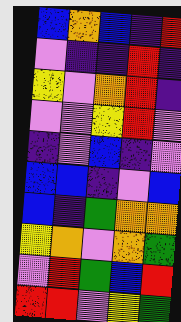[["blue", "orange", "blue", "indigo", "red"], ["violet", "indigo", "indigo", "red", "indigo"], ["yellow", "violet", "orange", "red", "indigo"], ["violet", "violet", "yellow", "red", "violet"], ["indigo", "violet", "blue", "indigo", "violet"], ["blue", "blue", "indigo", "violet", "blue"], ["blue", "indigo", "green", "orange", "orange"], ["yellow", "orange", "violet", "orange", "green"], ["violet", "red", "green", "blue", "red"], ["red", "red", "violet", "yellow", "green"]]